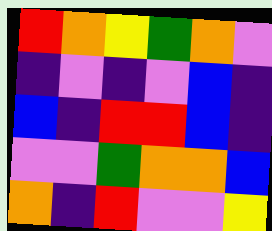[["red", "orange", "yellow", "green", "orange", "violet"], ["indigo", "violet", "indigo", "violet", "blue", "indigo"], ["blue", "indigo", "red", "red", "blue", "indigo"], ["violet", "violet", "green", "orange", "orange", "blue"], ["orange", "indigo", "red", "violet", "violet", "yellow"]]